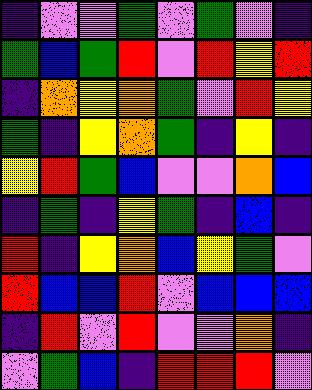[["indigo", "violet", "violet", "green", "violet", "green", "violet", "indigo"], ["green", "blue", "green", "red", "violet", "red", "yellow", "red"], ["indigo", "orange", "yellow", "orange", "green", "violet", "red", "yellow"], ["green", "indigo", "yellow", "orange", "green", "indigo", "yellow", "indigo"], ["yellow", "red", "green", "blue", "violet", "violet", "orange", "blue"], ["indigo", "green", "indigo", "yellow", "green", "indigo", "blue", "indigo"], ["red", "indigo", "yellow", "orange", "blue", "yellow", "green", "violet"], ["red", "blue", "blue", "red", "violet", "blue", "blue", "blue"], ["indigo", "red", "violet", "red", "violet", "violet", "orange", "indigo"], ["violet", "green", "blue", "indigo", "red", "red", "red", "violet"]]